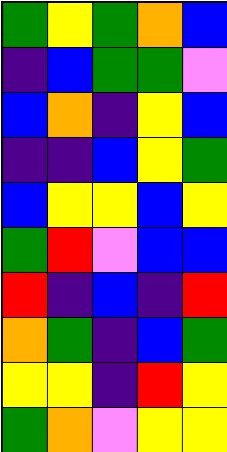[["green", "yellow", "green", "orange", "blue"], ["indigo", "blue", "green", "green", "violet"], ["blue", "orange", "indigo", "yellow", "blue"], ["indigo", "indigo", "blue", "yellow", "green"], ["blue", "yellow", "yellow", "blue", "yellow"], ["green", "red", "violet", "blue", "blue"], ["red", "indigo", "blue", "indigo", "red"], ["orange", "green", "indigo", "blue", "green"], ["yellow", "yellow", "indigo", "red", "yellow"], ["green", "orange", "violet", "yellow", "yellow"]]